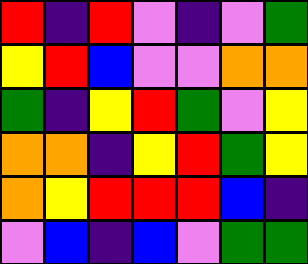[["red", "indigo", "red", "violet", "indigo", "violet", "green"], ["yellow", "red", "blue", "violet", "violet", "orange", "orange"], ["green", "indigo", "yellow", "red", "green", "violet", "yellow"], ["orange", "orange", "indigo", "yellow", "red", "green", "yellow"], ["orange", "yellow", "red", "red", "red", "blue", "indigo"], ["violet", "blue", "indigo", "blue", "violet", "green", "green"]]